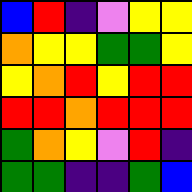[["blue", "red", "indigo", "violet", "yellow", "yellow"], ["orange", "yellow", "yellow", "green", "green", "yellow"], ["yellow", "orange", "red", "yellow", "red", "red"], ["red", "red", "orange", "red", "red", "red"], ["green", "orange", "yellow", "violet", "red", "indigo"], ["green", "green", "indigo", "indigo", "green", "blue"]]